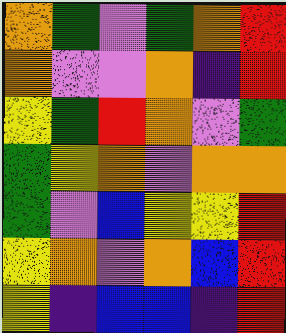[["orange", "green", "violet", "green", "orange", "red"], ["orange", "violet", "violet", "orange", "indigo", "red"], ["yellow", "green", "red", "orange", "violet", "green"], ["green", "yellow", "orange", "violet", "orange", "orange"], ["green", "violet", "blue", "yellow", "yellow", "red"], ["yellow", "orange", "violet", "orange", "blue", "red"], ["yellow", "indigo", "blue", "blue", "indigo", "red"]]